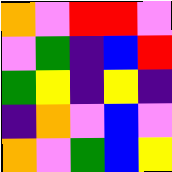[["orange", "violet", "red", "red", "violet"], ["violet", "green", "indigo", "blue", "red"], ["green", "yellow", "indigo", "yellow", "indigo"], ["indigo", "orange", "violet", "blue", "violet"], ["orange", "violet", "green", "blue", "yellow"]]